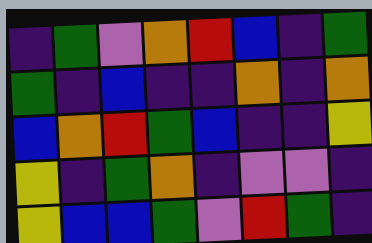[["indigo", "green", "violet", "orange", "red", "blue", "indigo", "green"], ["green", "indigo", "blue", "indigo", "indigo", "orange", "indigo", "orange"], ["blue", "orange", "red", "green", "blue", "indigo", "indigo", "yellow"], ["yellow", "indigo", "green", "orange", "indigo", "violet", "violet", "indigo"], ["yellow", "blue", "blue", "green", "violet", "red", "green", "indigo"]]